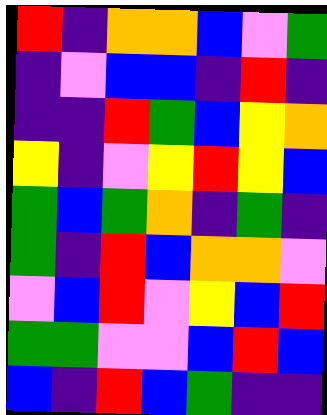[["red", "indigo", "orange", "orange", "blue", "violet", "green"], ["indigo", "violet", "blue", "blue", "indigo", "red", "indigo"], ["indigo", "indigo", "red", "green", "blue", "yellow", "orange"], ["yellow", "indigo", "violet", "yellow", "red", "yellow", "blue"], ["green", "blue", "green", "orange", "indigo", "green", "indigo"], ["green", "indigo", "red", "blue", "orange", "orange", "violet"], ["violet", "blue", "red", "violet", "yellow", "blue", "red"], ["green", "green", "violet", "violet", "blue", "red", "blue"], ["blue", "indigo", "red", "blue", "green", "indigo", "indigo"]]